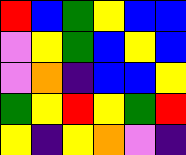[["red", "blue", "green", "yellow", "blue", "blue"], ["violet", "yellow", "green", "blue", "yellow", "blue"], ["violet", "orange", "indigo", "blue", "blue", "yellow"], ["green", "yellow", "red", "yellow", "green", "red"], ["yellow", "indigo", "yellow", "orange", "violet", "indigo"]]